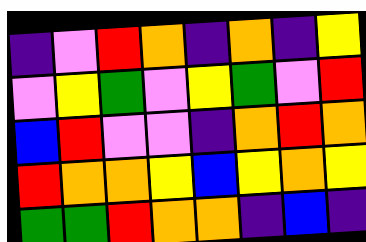[["indigo", "violet", "red", "orange", "indigo", "orange", "indigo", "yellow"], ["violet", "yellow", "green", "violet", "yellow", "green", "violet", "red"], ["blue", "red", "violet", "violet", "indigo", "orange", "red", "orange"], ["red", "orange", "orange", "yellow", "blue", "yellow", "orange", "yellow"], ["green", "green", "red", "orange", "orange", "indigo", "blue", "indigo"]]